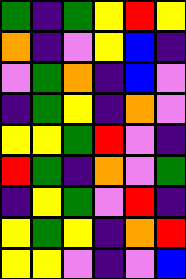[["green", "indigo", "green", "yellow", "red", "yellow"], ["orange", "indigo", "violet", "yellow", "blue", "indigo"], ["violet", "green", "orange", "indigo", "blue", "violet"], ["indigo", "green", "yellow", "indigo", "orange", "violet"], ["yellow", "yellow", "green", "red", "violet", "indigo"], ["red", "green", "indigo", "orange", "violet", "green"], ["indigo", "yellow", "green", "violet", "red", "indigo"], ["yellow", "green", "yellow", "indigo", "orange", "red"], ["yellow", "yellow", "violet", "indigo", "violet", "blue"]]